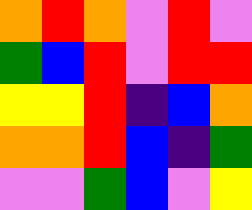[["orange", "red", "orange", "violet", "red", "violet"], ["green", "blue", "red", "violet", "red", "red"], ["yellow", "yellow", "red", "indigo", "blue", "orange"], ["orange", "orange", "red", "blue", "indigo", "green"], ["violet", "violet", "green", "blue", "violet", "yellow"]]